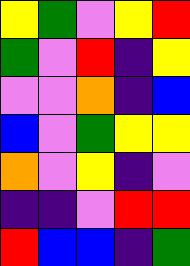[["yellow", "green", "violet", "yellow", "red"], ["green", "violet", "red", "indigo", "yellow"], ["violet", "violet", "orange", "indigo", "blue"], ["blue", "violet", "green", "yellow", "yellow"], ["orange", "violet", "yellow", "indigo", "violet"], ["indigo", "indigo", "violet", "red", "red"], ["red", "blue", "blue", "indigo", "green"]]